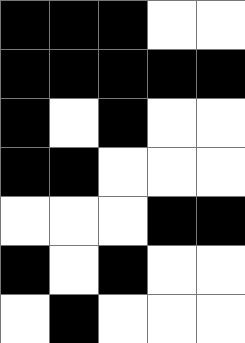[["black", "black", "black", "white", "white"], ["black", "black", "black", "black", "black"], ["black", "white", "black", "white", "white"], ["black", "black", "white", "white", "white"], ["white", "white", "white", "black", "black"], ["black", "white", "black", "white", "white"], ["white", "black", "white", "white", "white"]]